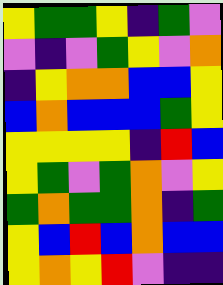[["yellow", "green", "green", "yellow", "indigo", "green", "violet"], ["violet", "indigo", "violet", "green", "yellow", "violet", "orange"], ["indigo", "yellow", "orange", "orange", "blue", "blue", "yellow"], ["blue", "orange", "blue", "blue", "blue", "green", "yellow"], ["yellow", "yellow", "yellow", "yellow", "indigo", "red", "blue"], ["yellow", "green", "violet", "green", "orange", "violet", "yellow"], ["green", "orange", "green", "green", "orange", "indigo", "green"], ["yellow", "blue", "red", "blue", "orange", "blue", "blue"], ["yellow", "orange", "yellow", "red", "violet", "indigo", "indigo"]]